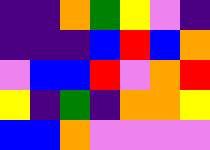[["indigo", "indigo", "orange", "green", "yellow", "violet", "indigo"], ["indigo", "indigo", "indigo", "blue", "red", "blue", "orange"], ["violet", "blue", "blue", "red", "violet", "orange", "red"], ["yellow", "indigo", "green", "indigo", "orange", "orange", "yellow"], ["blue", "blue", "orange", "violet", "violet", "violet", "violet"]]